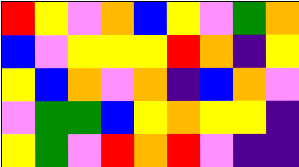[["red", "yellow", "violet", "orange", "blue", "yellow", "violet", "green", "orange"], ["blue", "violet", "yellow", "yellow", "yellow", "red", "orange", "indigo", "yellow"], ["yellow", "blue", "orange", "violet", "orange", "indigo", "blue", "orange", "violet"], ["violet", "green", "green", "blue", "yellow", "orange", "yellow", "yellow", "indigo"], ["yellow", "green", "violet", "red", "orange", "red", "violet", "indigo", "indigo"]]